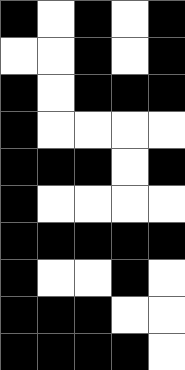[["black", "white", "black", "white", "black"], ["white", "white", "black", "white", "black"], ["black", "white", "black", "black", "black"], ["black", "white", "white", "white", "white"], ["black", "black", "black", "white", "black"], ["black", "white", "white", "white", "white"], ["black", "black", "black", "black", "black"], ["black", "white", "white", "black", "white"], ["black", "black", "black", "white", "white"], ["black", "black", "black", "black", "white"]]